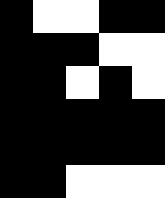[["black", "white", "white", "black", "black"], ["black", "black", "black", "white", "white"], ["black", "black", "white", "black", "white"], ["black", "black", "black", "black", "black"], ["black", "black", "black", "black", "black"], ["black", "black", "white", "white", "white"]]